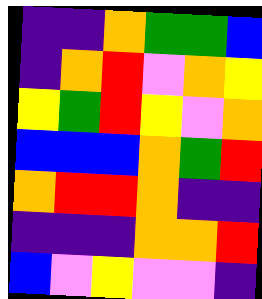[["indigo", "indigo", "orange", "green", "green", "blue"], ["indigo", "orange", "red", "violet", "orange", "yellow"], ["yellow", "green", "red", "yellow", "violet", "orange"], ["blue", "blue", "blue", "orange", "green", "red"], ["orange", "red", "red", "orange", "indigo", "indigo"], ["indigo", "indigo", "indigo", "orange", "orange", "red"], ["blue", "violet", "yellow", "violet", "violet", "indigo"]]